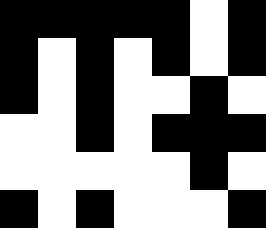[["black", "black", "black", "black", "black", "white", "black"], ["black", "white", "black", "white", "black", "white", "black"], ["black", "white", "black", "white", "white", "black", "white"], ["white", "white", "black", "white", "black", "black", "black"], ["white", "white", "white", "white", "white", "black", "white"], ["black", "white", "black", "white", "white", "white", "black"]]